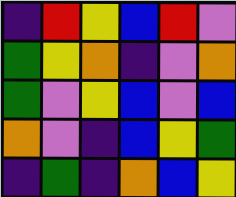[["indigo", "red", "yellow", "blue", "red", "violet"], ["green", "yellow", "orange", "indigo", "violet", "orange"], ["green", "violet", "yellow", "blue", "violet", "blue"], ["orange", "violet", "indigo", "blue", "yellow", "green"], ["indigo", "green", "indigo", "orange", "blue", "yellow"]]